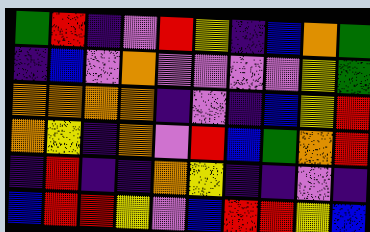[["green", "red", "indigo", "violet", "red", "yellow", "indigo", "blue", "orange", "green"], ["indigo", "blue", "violet", "orange", "violet", "violet", "violet", "violet", "yellow", "green"], ["orange", "orange", "orange", "orange", "indigo", "violet", "indigo", "blue", "yellow", "red"], ["orange", "yellow", "indigo", "orange", "violet", "red", "blue", "green", "orange", "red"], ["indigo", "red", "indigo", "indigo", "orange", "yellow", "indigo", "indigo", "violet", "indigo"], ["blue", "red", "red", "yellow", "violet", "blue", "red", "red", "yellow", "blue"]]